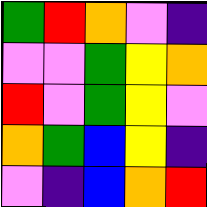[["green", "red", "orange", "violet", "indigo"], ["violet", "violet", "green", "yellow", "orange"], ["red", "violet", "green", "yellow", "violet"], ["orange", "green", "blue", "yellow", "indigo"], ["violet", "indigo", "blue", "orange", "red"]]